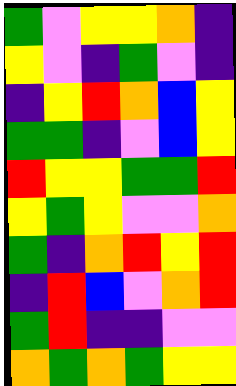[["green", "violet", "yellow", "yellow", "orange", "indigo"], ["yellow", "violet", "indigo", "green", "violet", "indigo"], ["indigo", "yellow", "red", "orange", "blue", "yellow"], ["green", "green", "indigo", "violet", "blue", "yellow"], ["red", "yellow", "yellow", "green", "green", "red"], ["yellow", "green", "yellow", "violet", "violet", "orange"], ["green", "indigo", "orange", "red", "yellow", "red"], ["indigo", "red", "blue", "violet", "orange", "red"], ["green", "red", "indigo", "indigo", "violet", "violet"], ["orange", "green", "orange", "green", "yellow", "yellow"]]